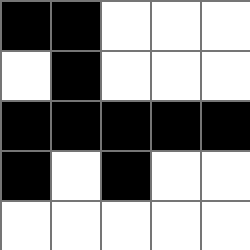[["black", "black", "white", "white", "white"], ["white", "black", "white", "white", "white"], ["black", "black", "black", "black", "black"], ["black", "white", "black", "white", "white"], ["white", "white", "white", "white", "white"]]